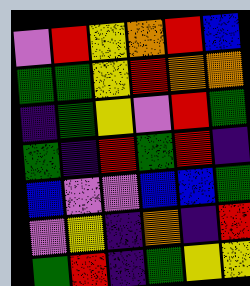[["violet", "red", "yellow", "orange", "red", "blue"], ["green", "green", "yellow", "red", "orange", "orange"], ["indigo", "green", "yellow", "violet", "red", "green"], ["green", "indigo", "red", "green", "red", "indigo"], ["blue", "violet", "violet", "blue", "blue", "green"], ["violet", "yellow", "indigo", "orange", "indigo", "red"], ["green", "red", "indigo", "green", "yellow", "yellow"]]